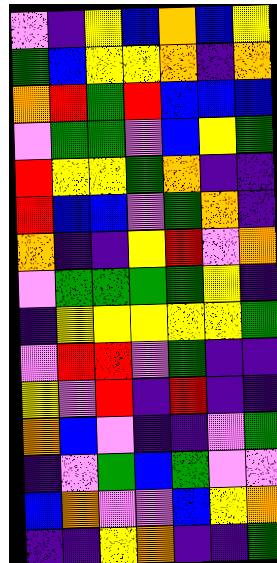[["violet", "indigo", "yellow", "blue", "orange", "blue", "yellow"], ["green", "blue", "yellow", "yellow", "orange", "indigo", "orange"], ["orange", "red", "green", "red", "blue", "blue", "blue"], ["violet", "green", "green", "violet", "blue", "yellow", "green"], ["red", "yellow", "yellow", "green", "orange", "indigo", "indigo"], ["red", "blue", "blue", "violet", "green", "orange", "indigo"], ["orange", "indigo", "indigo", "yellow", "red", "violet", "orange"], ["violet", "green", "green", "green", "green", "yellow", "indigo"], ["indigo", "yellow", "yellow", "yellow", "yellow", "yellow", "green"], ["violet", "red", "red", "violet", "green", "indigo", "indigo"], ["yellow", "violet", "red", "indigo", "red", "indigo", "indigo"], ["orange", "blue", "violet", "indigo", "indigo", "violet", "green"], ["indigo", "violet", "green", "blue", "green", "violet", "violet"], ["blue", "orange", "violet", "violet", "blue", "yellow", "orange"], ["indigo", "indigo", "yellow", "orange", "indigo", "indigo", "green"]]